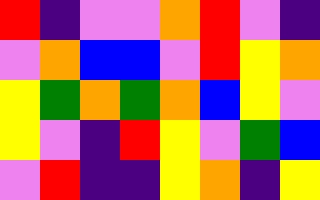[["red", "indigo", "violet", "violet", "orange", "red", "violet", "indigo"], ["violet", "orange", "blue", "blue", "violet", "red", "yellow", "orange"], ["yellow", "green", "orange", "green", "orange", "blue", "yellow", "violet"], ["yellow", "violet", "indigo", "red", "yellow", "violet", "green", "blue"], ["violet", "red", "indigo", "indigo", "yellow", "orange", "indigo", "yellow"]]